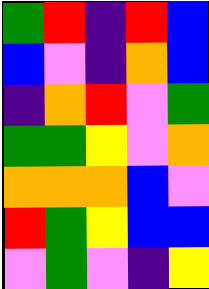[["green", "red", "indigo", "red", "blue"], ["blue", "violet", "indigo", "orange", "blue"], ["indigo", "orange", "red", "violet", "green"], ["green", "green", "yellow", "violet", "orange"], ["orange", "orange", "orange", "blue", "violet"], ["red", "green", "yellow", "blue", "blue"], ["violet", "green", "violet", "indigo", "yellow"]]